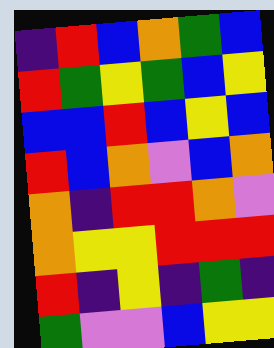[["indigo", "red", "blue", "orange", "green", "blue"], ["red", "green", "yellow", "green", "blue", "yellow"], ["blue", "blue", "red", "blue", "yellow", "blue"], ["red", "blue", "orange", "violet", "blue", "orange"], ["orange", "indigo", "red", "red", "orange", "violet"], ["orange", "yellow", "yellow", "red", "red", "red"], ["red", "indigo", "yellow", "indigo", "green", "indigo"], ["green", "violet", "violet", "blue", "yellow", "yellow"]]